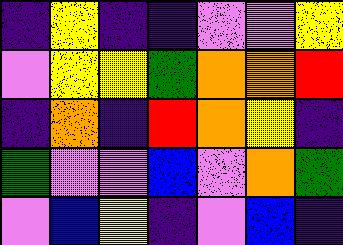[["indigo", "yellow", "indigo", "indigo", "violet", "violet", "yellow"], ["violet", "yellow", "yellow", "green", "orange", "orange", "red"], ["indigo", "orange", "indigo", "red", "orange", "yellow", "indigo"], ["green", "violet", "violet", "blue", "violet", "orange", "green"], ["violet", "blue", "yellow", "indigo", "violet", "blue", "indigo"]]